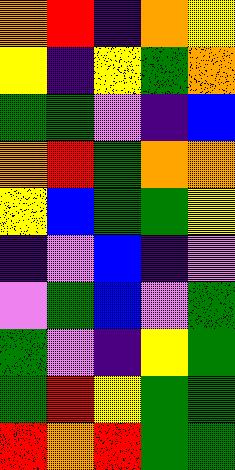[["orange", "red", "indigo", "orange", "yellow"], ["yellow", "indigo", "yellow", "green", "orange"], ["green", "green", "violet", "indigo", "blue"], ["orange", "red", "green", "orange", "orange"], ["yellow", "blue", "green", "green", "yellow"], ["indigo", "violet", "blue", "indigo", "violet"], ["violet", "green", "blue", "violet", "green"], ["green", "violet", "indigo", "yellow", "green"], ["green", "red", "yellow", "green", "green"], ["red", "orange", "red", "green", "green"]]